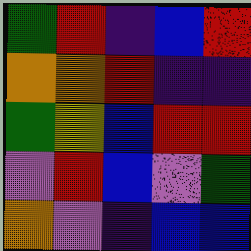[["green", "red", "indigo", "blue", "red"], ["orange", "orange", "red", "indigo", "indigo"], ["green", "yellow", "blue", "red", "red"], ["violet", "red", "blue", "violet", "green"], ["orange", "violet", "indigo", "blue", "blue"]]